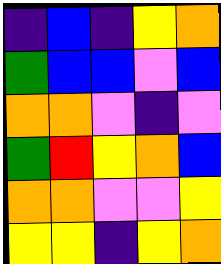[["indigo", "blue", "indigo", "yellow", "orange"], ["green", "blue", "blue", "violet", "blue"], ["orange", "orange", "violet", "indigo", "violet"], ["green", "red", "yellow", "orange", "blue"], ["orange", "orange", "violet", "violet", "yellow"], ["yellow", "yellow", "indigo", "yellow", "orange"]]